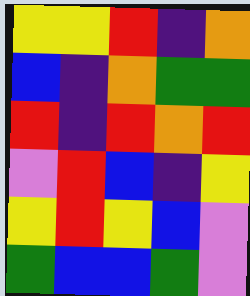[["yellow", "yellow", "red", "indigo", "orange"], ["blue", "indigo", "orange", "green", "green"], ["red", "indigo", "red", "orange", "red"], ["violet", "red", "blue", "indigo", "yellow"], ["yellow", "red", "yellow", "blue", "violet"], ["green", "blue", "blue", "green", "violet"]]